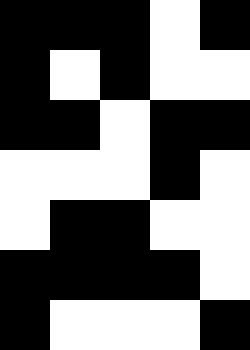[["black", "black", "black", "white", "black"], ["black", "white", "black", "white", "white"], ["black", "black", "white", "black", "black"], ["white", "white", "white", "black", "white"], ["white", "black", "black", "white", "white"], ["black", "black", "black", "black", "white"], ["black", "white", "white", "white", "black"]]